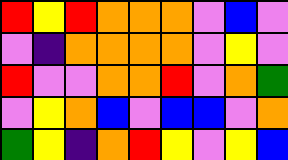[["red", "yellow", "red", "orange", "orange", "orange", "violet", "blue", "violet"], ["violet", "indigo", "orange", "orange", "orange", "orange", "violet", "yellow", "violet"], ["red", "violet", "violet", "orange", "orange", "red", "violet", "orange", "green"], ["violet", "yellow", "orange", "blue", "violet", "blue", "blue", "violet", "orange"], ["green", "yellow", "indigo", "orange", "red", "yellow", "violet", "yellow", "blue"]]